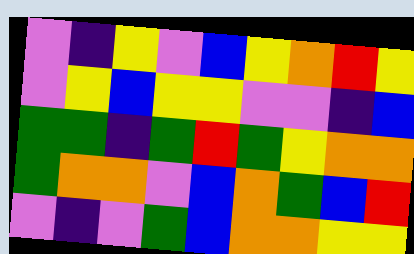[["violet", "indigo", "yellow", "violet", "blue", "yellow", "orange", "red", "yellow"], ["violet", "yellow", "blue", "yellow", "yellow", "violet", "violet", "indigo", "blue"], ["green", "green", "indigo", "green", "red", "green", "yellow", "orange", "orange"], ["green", "orange", "orange", "violet", "blue", "orange", "green", "blue", "red"], ["violet", "indigo", "violet", "green", "blue", "orange", "orange", "yellow", "yellow"]]